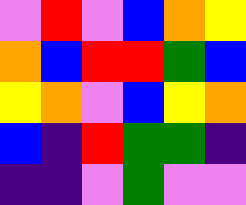[["violet", "red", "violet", "blue", "orange", "yellow"], ["orange", "blue", "red", "red", "green", "blue"], ["yellow", "orange", "violet", "blue", "yellow", "orange"], ["blue", "indigo", "red", "green", "green", "indigo"], ["indigo", "indigo", "violet", "green", "violet", "violet"]]